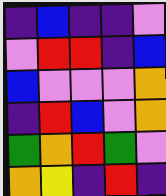[["indigo", "blue", "indigo", "indigo", "violet"], ["violet", "red", "red", "indigo", "blue"], ["blue", "violet", "violet", "violet", "orange"], ["indigo", "red", "blue", "violet", "orange"], ["green", "orange", "red", "green", "violet"], ["orange", "yellow", "indigo", "red", "indigo"]]